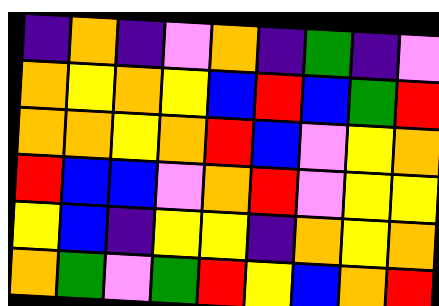[["indigo", "orange", "indigo", "violet", "orange", "indigo", "green", "indigo", "violet"], ["orange", "yellow", "orange", "yellow", "blue", "red", "blue", "green", "red"], ["orange", "orange", "yellow", "orange", "red", "blue", "violet", "yellow", "orange"], ["red", "blue", "blue", "violet", "orange", "red", "violet", "yellow", "yellow"], ["yellow", "blue", "indigo", "yellow", "yellow", "indigo", "orange", "yellow", "orange"], ["orange", "green", "violet", "green", "red", "yellow", "blue", "orange", "red"]]